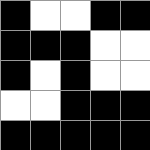[["black", "white", "white", "black", "black"], ["black", "black", "black", "white", "white"], ["black", "white", "black", "white", "white"], ["white", "white", "black", "black", "black"], ["black", "black", "black", "black", "black"]]